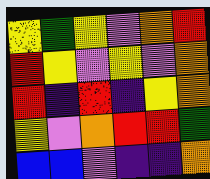[["yellow", "green", "yellow", "violet", "orange", "red"], ["red", "yellow", "violet", "yellow", "violet", "orange"], ["red", "indigo", "red", "indigo", "yellow", "orange"], ["yellow", "violet", "orange", "red", "red", "green"], ["blue", "blue", "violet", "indigo", "indigo", "orange"]]